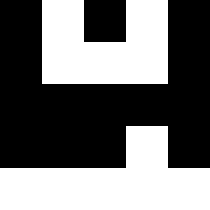[["black", "white", "black", "white", "black"], ["black", "white", "white", "white", "black"], ["black", "black", "black", "black", "black"], ["black", "black", "black", "white", "black"], ["white", "white", "white", "white", "white"]]